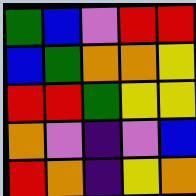[["green", "blue", "violet", "red", "red"], ["blue", "green", "orange", "orange", "yellow"], ["red", "red", "green", "yellow", "yellow"], ["orange", "violet", "indigo", "violet", "blue"], ["red", "orange", "indigo", "yellow", "orange"]]